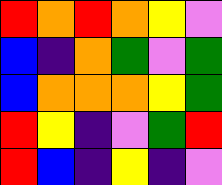[["red", "orange", "red", "orange", "yellow", "violet"], ["blue", "indigo", "orange", "green", "violet", "green"], ["blue", "orange", "orange", "orange", "yellow", "green"], ["red", "yellow", "indigo", "violet", "green", "red"], ["red", "blue", "indigo", "yellow", "indigo", "violet"]]